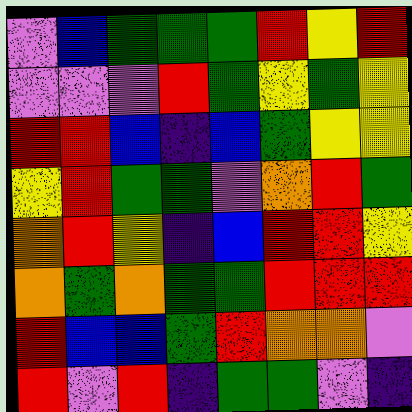[["violet", "blue", "green", "green", "green", "red", "yellow", "red"], ["violet", "violet", "violet", "red", "green", "yellow", "green", "yellow"], ["red", "red", "blue", "indigo", "blue", "green", "yellow", "yellow"], ["yellow", "red", "green", "green", "violet", "orange", "red", "green"], ["orange", "red", "yellow", "indigo", "blue", "red", "red", "yellow"], ["orange", "green", "orange", "green", "green", "red", "red", "red"], ["red", "blue", "blue", "green", "red", "orange", "orange", "violet"], ["red", "violet", "red", "indigo", "green", "green", "violet", "indigo"]]